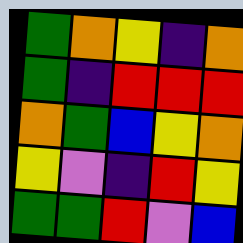[["green", "orange", "yellow", "indigo", "orange"], ["green", "indigo", "red", "red", "red"], ["orange", "green", "blue", "yellow", "orange"], ["yellow", "violet", "indigo", "red", "yellow"], ["green", "green", "red", "violet", "blue"]]